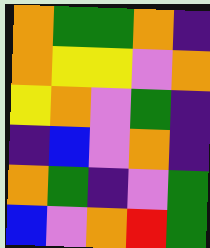[["orange", "green", "green", "orange", "indigo"], ["orange", "yellow", "yellow", "violet", "orange"], ["yellow", "orange", "violet", "green", "indigo"], ["indigo", "blue", "violet", "orange", "indigo"], ["orange", "green", "indigo", "violet", "green"], ["blue", "violet", "orange", "red", "green"]]